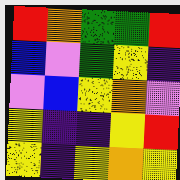[["red", "orange", "green", "green", "red"], ["blue", "violet", "green", "yellow", "indigo"], ["violet", "blue", "yellow", "orange", "violet"], ["yellow", "indigo", "indigo", "yellow", "red"], ["yellow", "indigo", "yellow", "orange", "yellow"]]